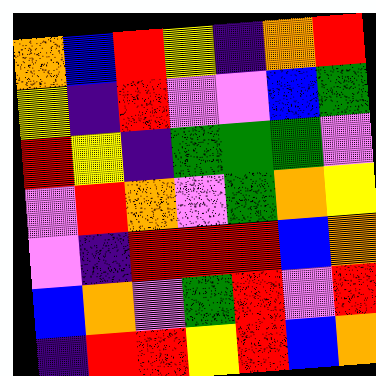[["orange", "blue", "red", "yellow", "indigo", "orange", "red"], ["yellow", "indigo", "red", "violet", "violet", "blue", "green"], ["red", "yellow", "indigo", "green", "green", "green", "violet"], ["violet", "red", "orange", "violet", "green", "orange", "yellow"], ["violet", "indigo", "red", "red", "red", "blue", "orange"], ["blue", "orange", "violet", "green", "red", "violet", "red"], ["indigo", "red", "red", "yellow", "red", "blue", "orange"]]